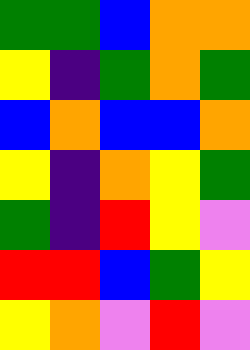[["green", "green", "blue", "orange", "orange"], ["yellow", "indigo", "green", "orange", "green"], ["blue", "orange", "blue", "blue", "orange"], ["yellow", "indigo", "orange", "yellow", "green"], ["green", "indigo", "red", "yellow", "violet"], ["red", "red", "blue", "green", "yellow"], ["yellow", "orange", "violet", "red", "violet"]]